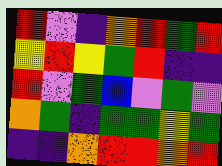[["red", "violet", "indigo", "orange", "red", "green", "red"], ["yellow", "red", "yellow", "green", "red", "indigo", "indigo"], ["red", "violet", "green", "blue", "violet", "green", "violet"], ["orange", "green", "indigo", "green", "green", "yellow", "green"], ["indigo", "indigo", "orange", "red", "red", "orange", "red"]]